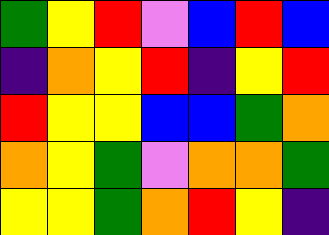[["green", "yellow", "red", "violet", "blue", "red", "blue"], ["indigo", "orange", "yellow", "red", "indigo", "yellow", "red"], ["red", "yellow", "yellow", "blue", "blue", "green", "orange"], ["orange", "yellow", "green", "violet", "orange", "orange", "green"], ["yellow", "yellow", "green", "orange", "red", "yellow", "indigo"]]